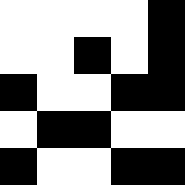[["white", "white", "white", "white", "black"], ["white", "white", "black", "white", "black"], ["black", "white", "white", "black", "black"], ["white", "black", "black", "white", "white"], ["black", "white", "white", "black", "black"]]